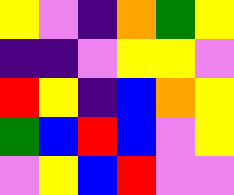[["yellow", "violet", "indigo", "orange", "green", "yellow"], ["indigo", "indigo", "violet", "yellow", "yellow", "violet"], ["red", "yellow", "indigo", "blue", "orange", "yellow"], ["green", "blue", "red", "blue", "violet", "yellow"], ["violet", "yellow", "blue", "red", "violet", "violet"]]